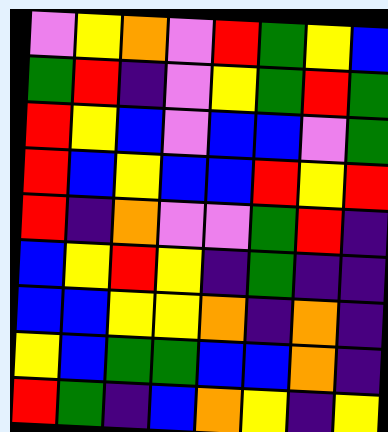[["violet", "yellow", "orange", "violet", "red", "green", "yellow", "blue"], ["green", "red", "indigo", "violet", "yellow", "green", "red", "green"], ["red", "yellow", "blue", "violet", "blue", "blue", "violet", "green"], ["red", "blue", "yellow", "blue", "blue", "red", "yellow", "red"], ["red", "indigo", "orange", "violet", "violet", "green", "red", "indigo"], ["blue", "yellow", "red", "yellow", "indigo", "green", "indigo", "indigo"], ["blue", "blue", "yellow", "yellow", "orange", "indigo", "orange", "indigo"], ["yellow", "blue", "green", "green", "blue", "blue", "orange", "indigo"], ["red", "green", "indigo", "blue", "orange", "yellow", "indigo", "yellow"]]